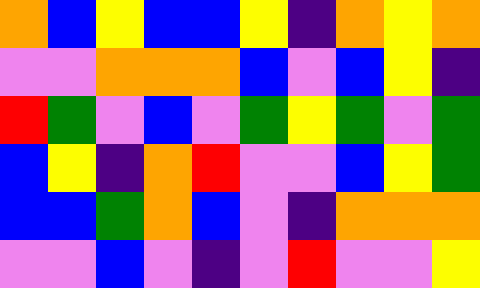[["orange", "blue", "yellow", "blue", "blue", "yellow", "indigo", "orange", "yellow", "orange"], ["violet", "violet", "orange", "orange", "orange", "blue", "violet", "blue", "yellow", "indigo"], ["red", "green", "violet", "blue", "violet", "green", "yellow", "green", "violet", "green"], ["blue", "yellow", "indigo", "orange", "red", "violet", "violet", "blue", "yellow", "green"], ["blue", "blue", "green", "orange", "blue", "violet", "indigo", "orange", "orange", "orange"], ["violet", "violet", "blue", "violet", "indigo", "violet", "red", "violet", "violet", "yellow"]]